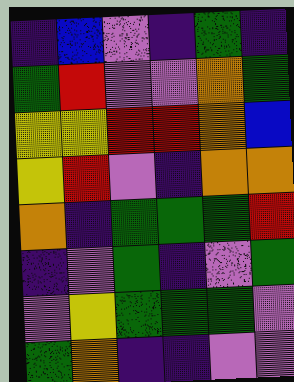[["indigo", "blue", "violet", "indigo", "green", "indigo"], ["green", "red", "violet", "violet", "orange", "green"], ["yellow", "yellow", "red", "red", "orange", "blue"], ["yellow", "red", "violet", "indigo", "orange", "orange"], ["orange", "indigo", "green", "green", "green", "red"], ["indigo", "violet", "green", "indigo", "violet", "green"], ["violet", "yellow", "green", "green", "green", "violet"], ["green", "orange", "indigo", "indigo", "violet", "violet"]]